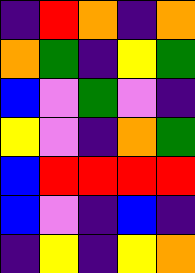[["indigo", "red", "orange", "indigo", "orange"], ["orange", "green", "indigo", "yellow", "green"], ["blue", "violet", "green", "violet", "indigo"], ["yellow", "violet", "indigo", "orange", "green"], ["blue", "red", "red", "red", "red"], ["blue", "violet", "indigo", "blue", "indigo"], ["indigo", "yellow", "indigo", "yellow", "orange"]]